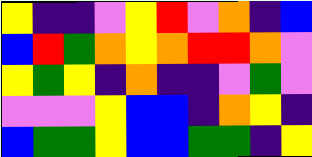[["yellow", "indigo", "indigo", "violet", "yellow", "red", "violet", "orange", "indigo", "blue"], ["blue", "red", "green", "orange", "yellow", "orange", "red", "red", "orange", "violet"], ["yellow", "green", "yellow", "indigo", "orange", "indigo", "indigo", "violet", "green", "violet"], ["violet", "violet", "violet", "yellow", "blue", "blue", "indigo", "orange", "yellow", "indigo"], ["blue", "green", "green", "yellow", "blue", "blue", "green", "green", "indigo", "yellow"]]